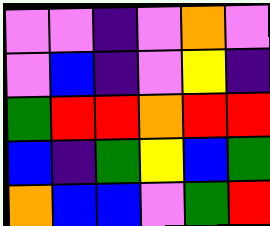[["violet", "violet", "indigo", "violet", "orange", "violet"], ["violet", "blue", "indigo", "violet", "yellow", "indigo"], ["green", "red", "red", "orange", "red", "red"], ["blue", "indigo", "green", "yellow", "blue", "green"], ["orange", "blue", "blue", "violet", "green", "red"]]